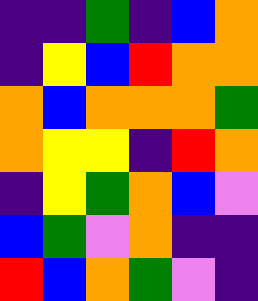[["indigo", "indigo", "green", "indigo", "blue", "orange"], ["indigo", "yellow", "blue", "red", "orange", "orange"], ["orange", "blue", "orange", "orange", "orange", "green"], ["orange", "yellow", "yellow", "indigo", "red", "orange"], ["indigo", "yellow", "green", "orange", "blue", "violet"], ["blue", "green", "violet", "orange", "indigo", "indigo"], ["red", "blue", "orange", "green", "violet", "indigo"]]